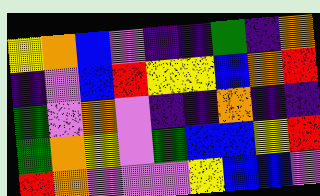[["yellow", "orange", "blue", "violet", "indigo", "indigo", "green", "indigo", "orange"], ["indigo", "violet", "blue", "red", "yellow", "yellow", "blue", "orange", "red"], ["green", "violet", "orange", "violet", "indigo", "indigo", "orange", "indigo", "indigo"], ["green", "orange", "yellow", "violet", "green", "blue", "blue", "yellow", "red"], ["red", "orange", "violet", "violet", "violet", "yellow", "blue", "blue", "violet"]]